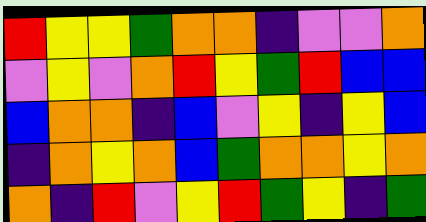[["red", "yellow", "yellow", "green", "orange", "orange", "indigo", "violet", "violet", "orange"], ["violet", "yellow", "violet", "orange", "red", "yellow", "green", "red", "blue", "blue"], ["blue", "orange", "orange", "indigo", "blue", "violet", "yellow", "indigo", "yellow", "blue"], ["indigo", "orange", "yellow", "orange", "blue", "green", "orange", "orange", "yellow", "orange"], ["orange", "indigo", "red", "violet", "yellow", "red", "green", "yellow", "indigo", "green"]]